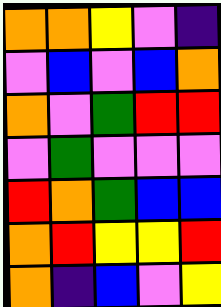[["orange", "orange", "yellow", "violet", "indigo"], ["violet", "blue", "violet", "blue", "orange"], ["orange", "violet", "green", "red", "red"], ["violet", "green", "violet", "violet", "violet"], ["red", "orange", "green", "blue", "blue"], ["orange", "red", "yellow", "yellow", "red"], ["orange", "indigo", "blue", "violet", "yellow"]]